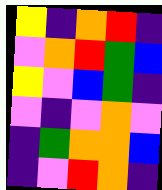[["yellow", "indigo", "orange", "red", "indigo"], ["violet", "orange", "red", "green", "blue"], ["yellow", "violet", "blue", "green", "indigo"], ["violet", "indigo", "violet", "orange", "violet"], ["indigo", "green", "orange", "orange", "blue"], ["indigo", "violet", "red", "orange", "indigo"]]